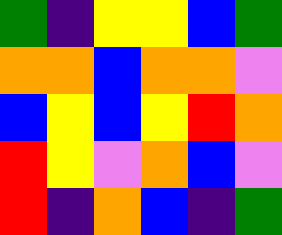[["green", "indigo", "yellow", "yellow", "blue", "green"], ["orange", "orange", "blue", "orange", "orange", "violet"], ["blue", "yellow", "blue", "yellow", "red", "orange"], ["red", "yellow", "violet", "orange", "blue", "violet"], ["red", "indigo", "orange", "blue", "indigo", "green"]]